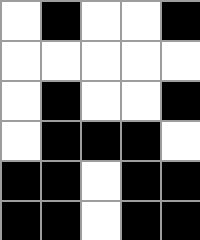[["white", "black", "white", "white", "black"], ["white", "white", "white", "white", "white"], ["white", "black", "white", "white", "black"], ["white", "black", "black", "black", "white"], ["black", "black", "white", "black", "black"], ["black", "black", "white", "black", "black"]]